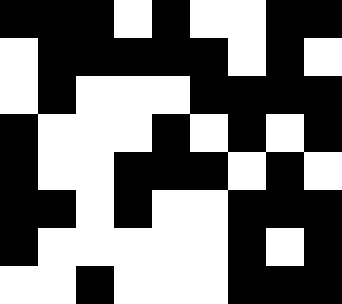[["black", "black", "black", "white", "black", "white", "white", "black", "black"], ["white", "black", "black", "black", "black", "black", "white", "black", "white"], ["white", "black", "white", "white", "white", "black", "black", "black", "black"], ["black", "white", "white", "white", "black", "white", "black", "white", "black"], ["black", "white", "white", "black", "black", "black", "white", "black", "white"], ["black", "black", "white", "black", "white", "white", "black", "black", "black"], ["black", "white", "white", "white", "white", "white", "black", "white", "black"], ["white", "white", "black", "white", "white", "white", "black", "black", "black"]]